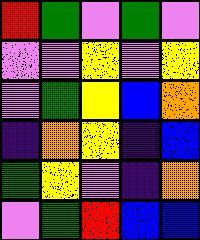[["red", "green", "violet", "green", "violet"], ["violet", "violet", "yellow", "violet", "yellow"], ["violet", "green", "yellow", "blue", "orange"], ["indigo", "orange", "yellow", "indigo", "blue"], ["green", "yellow", "violet", "indigo", "orange"], ["violet", "green", "red", "blue", "blue"]]